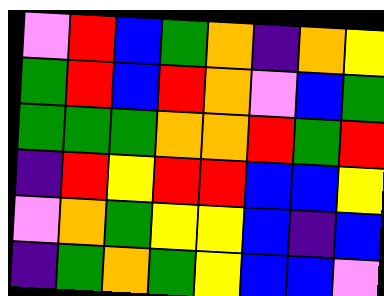[["violet", "red", "blue", "green", "orange", "indigo", "orange", "yellow"], ["green", "red", "blue", "red", "orange", "violet", "blue", "green"], ["green", "green", "green", "orange", "orange", "red", "green", "red"], ["indigo", "red", "yellow", "red", "red", "blue", "blue", "yellow"], ["violet", "orange", "green", "yellow", "yellow", "blue", "indigo", "blue"], ["indigo", "green", "orange", "green", "yellow", "blue", "blue", "violet"]]